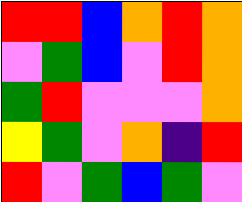[["red", "red", "blue", "orange", "red", "orange"], ["violet", "green", "blue", "violet", "red", "orange"], ["green", "red", "violet", "violet", "violet", "orange"], ["yellow", "green", "violet", "orange", "indigo", "red"], ["red", "violet", "green", "blue", "green", "violet"]]